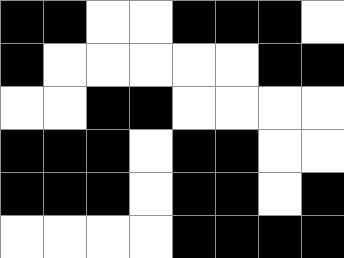[["black", "black", "white", "white", "black", "black", "black", "white"], ["black", "white", "white", "white", "white", "white", "black", "black"], ["white", "white", "black", "black", "white", "white", "white", "white"], ["black", "black", "black", "white", "black", "black", "white", "white"], ["black", "black", "black", "white", "black", "black", "white", "black"], ["white", "white", "white", "white", "black", "black", "black", "black"]]